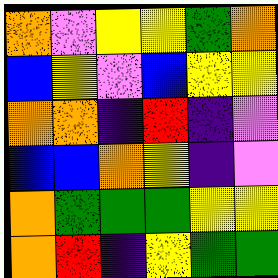[["orange", "violet", "yellow", "yellow", "green", "orange"], ["blue", "yellow", "violet", "blue", "yellow", "yellow"], ["orange", "orange", "indigo", "red", "indigo", "violet"], ["blue", "blue", "orange", "yellow", "indigo", "violet"], ["orange", "green", "green", "green", "yellow", "yellow"], ["orange", "red", "indigo", "yellow", "green", "green"]]